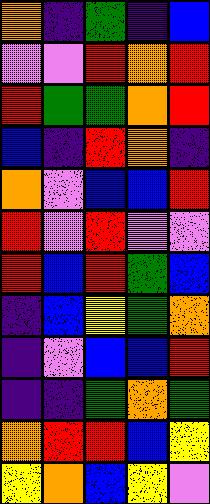[["orange", "indigo", "green", "indigo", "blue"], ["violet", "violet", "red", "orange", "red"], ["red", "green", "green", "orange", "red"], ["blue", "indigo", "red", "orange", "indigo"], ["orange", "violet", "blue", "blue", "red"], ["red", "violet", "red", "violet", "violet"], ["red", "blue", "red", "green", "blue"], ["indigo", "blue", "yellow", "green", "orange"], ["indigo", "violet", "blue", "blue", "red"], ["indigo", "indigo", "green", "orange", "green"], ["orange", "red", "red", "blue", "yellow"], ["yellow", "orange", "blue", "yellow", "violet"]]